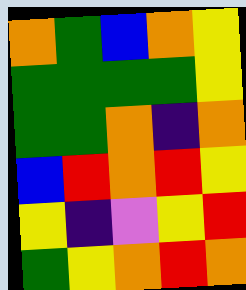[["orange", "green", "blue", "orange", "yellow"], ["green", "green", "green", "green", "yellow"], ["green", "green", "orange", "indigo", "orange"], ["blue", "red", "orange", "red", "yellow"], ["yellow", "indigo", "violet", "yellow", "red"], ["green", "yellow", "orange", "red", "orange"]]